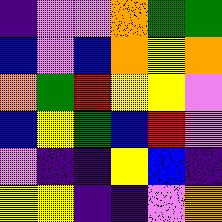[["indigo", "violet", "violet", "orange", "green", "green"], ["blue", "violet", "blue", "orange", "yellow", "orange"], ["orange", "green", "red", "yellow", "yellow", "violet"], ["blue", "yellow", "green", "blue", "red", "violet"], ["violet", "indigo", "indigo", "yellow", "blue", "indigo"], ["yellow", "yellow", "indigo", "indigo", "violet", "orange"]]